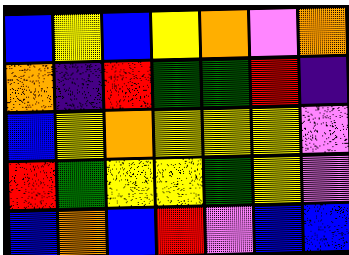[["blue", "yellow", "blue", "yellow", "orange", "violet", "orange"], ["orange", "indigo", "red", "green", "green", "red", "indigo"], ["blue", "yellow", "orange", "yellow", "yellow", "yellow", "violet"], ["red", "green", "yellow", "yellow", "green", "yellow", "violet"], ["blue", "orange", "blue", "red", "violet", "blue", "blue"]]